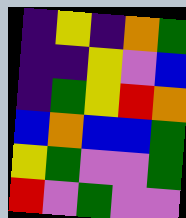[["indigo", "yellow", "indigo", "orange", "green"], ["indigo", "indigo", "yellow", "violet", "blue"], ["indigo", "green", "yellow", "red", "orange"], ["blue", "orange", "blue", "blue", "green"], ["yellow", "green", "violet", "violet", "green"], ["red", "violet", "green", "violet", "violet"]]